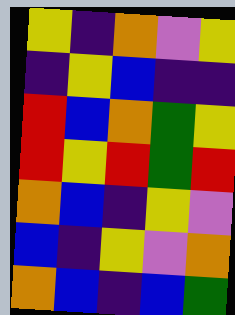[["yellow", "indigo", "orange", "violet", "yellow"], ["indigo", "yellow", "blue", "indigo", "indigo"], ["red", "blue", "orange", "green", "yellow"], ["red", "yellow", "red", "green", "red"], ["orange", "blue", "indigo", "yellow", "violet"], ["blue", "indigo", "yellow", "violet", "orange"], ["orange", "blue", "indigo", "blue", "green"]]